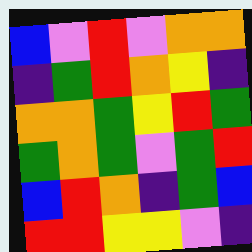[["blue", "violet", "red", "violet", "orange", "orange"], ["indigo", "green", "red", "orange", "yellow", "indigo"], ["orange", "orange", "green", "yellow", "red", "green"], ["green", "orange", "green", "violet", "green", "red"], ["blue", "red", "orange", "indigo", "green", "blue"], ["red", "red", "yellow", "yellow", "violet", "indigo"]]